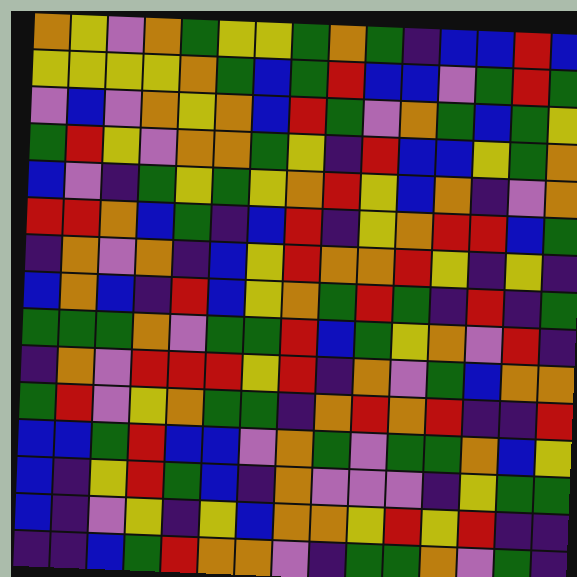[["orange", "yellow", "violet", "orange", "green", "yellow", "yellow", "green", "orange", "green", "indigo", "blue", "blue", "red", "blue"], ["yellow", "yellow", "yellow", "yellow", "orange", "green", "blue", "green", "red", "blue", "blue", "violet", "green", "red", "green"], ["violet", "blue", "violet", "orange", "yellow", "orange", "blue", "red", "green", "violet", "orange", "green", "blue", "green", "yellow"], ["green", "red", "yellow", "violet", "orange", "orange", "green", "yellow", "indigo", "red", "blue", "blue", "yellow", "green", "orange"], ["blue", "violet", "indigo", "green", "yellow", "green", "yellow", "orange", "red", "yellow", "blue", "orange", "indigo", "violet", "orange"], ["red", "red", "orange", "blue", "green", "indigo", "blue", "red", "indigo", "yellow", "orange", "red", "red", "blue", "green"], ["indigo", "orange", "violet", "orange", "indigo", "blue", "yellow", "red", "orange", "orange", "red", "yellow", "indigo", "yellow", "indigo"], ["blue", "orange", "blue", "indigo", "red", "blue", "yellow", "orange", "green", "red", "green", "indigo", "red", "indigo", "green"], ["green", "green", "green", "orange", "violet", "green", "green", "red", "blue", "green", "yellow", "orange", "violet", "red", "indigo"], ["indigo", "orange", "violet", "red", "red", "red", "yellow", "red", "indigo", "orange", "violet", "green", "blue", "orange", "orange"], ["green", "red", "violet", "yellow", "orange", "green", "green", "indigo", "orange", "red", "orange", "red", "indigo", "indigo", "red"], ["blue", "blue", "green", "red", "blue", "blue", "violet", "orange", "green", "violet", "green", "green", "orange", "blue", "yellow"], ["blue", "indigo", "yellow", "red", "green", "blue", "indigo", "orange", "violet", "violet", "violet", "indigo", "yellow", "green", "green"], ["blue", "indigo", "violet", "yellow", "indigo", "yellow", "blue", "orange", "orange", "yellow", "red", "yellow", "red", "indigo", "indigo"], ["indigo", "indigo", "blue", "green", "red", "orange", "orange", "violet", "indigo", "green", "green", "orange", "violet", "green", "indigo"]]